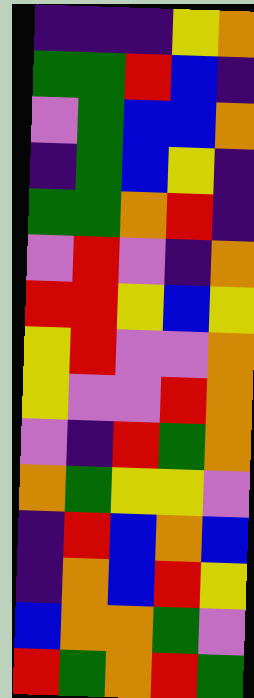[["indigo", "indigo", "indigo", "yellow", "orange"], ["green", "green", "red", "blue", "indigo"], ["violet", "green", "blue", "blue", "orange"], ["indigo", "green", "blue", "yellow", "indigo"], ["green", "green", "orange", "red", "indigo"], ["violet", "red", "violet", "indigo", "orange"], ["red", "red", "yellow", "blue", "yellow"], ["yellow", "red", "violet", "violet", "orange"], ["yellow", "violet", "violet", "red", "orange"], ["violet", "indigo", "red", "green", "orange"], ["orange", "green", "yellow", "yellow", "violet"], ["indigo", "red", "blue", "orange", "blue"], ["indigo", "orange", "blue", "red", "yellow"], ["blue", "orange", "orange", "green", "violet"], ["red", "green", "orange", "red", "green"]]